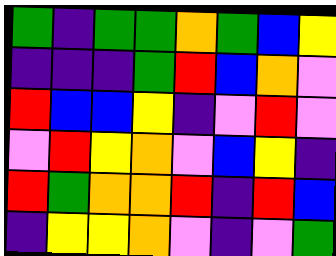[["green", "indigo", "green", "green", "orange", "green", "blue", "yellow"], ["indigo", "indigo", "indigo", "green", "red", "blue", "orange", "violet"], ["red", "blue", "blue", "yellow", "indigo", "violet", "red", "violet"], ["violet", "red", "yellow", "orange", "violet", "blue", "yellow", "indigo"], ["red", "green", "orange", "orange", "red", "indigo", "red", "blue"], ["indigo", "yellow", "yellow", "orange", "violet", "indigo", "violet", "green"]]